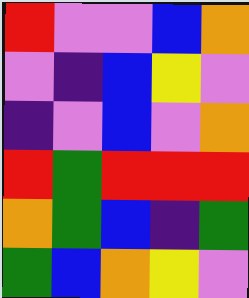[["red", "violet", "violet", "blue", "orange"], ["violet", "indigo", "blue", "yellow", "violet"], ["indigo", "violet", "blue", "violet", "orange"], ["red", "green", "red", "red", "red"], ["orange", "green", "blue", "indigo", "green"], ["green", "blue", "orange", "yellow", "violet"]]